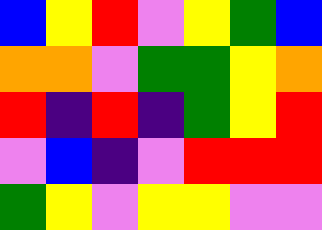[["blue", "yellow", "red", "violet", "yellow", "green", "blue"], ["orange", "orange", "violet", "green", "green", "yellow", "orange"], ["red", "indigo", "red", "indigo", "green", "yellow", "red"], ["violet", "blue", "indigo", "violet", "red", "red", "red"], ["green", "yellow", "violet", "yellow", "yellow", "violet", "violet"]]